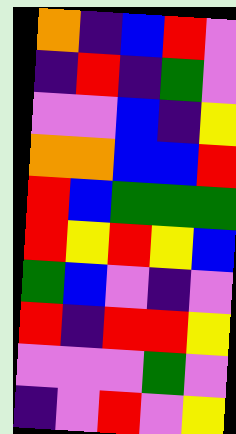[["orange", "indigo", "blue", "red", "violet"], ["indigo", "red", "indigo", "green", "violet"], ["violet", "violet", "blue", "indigo", "yellow"], ["orange", "orange", "blue", "blue", "red"], ["red", "blue", "green", "green", "green"], ["red", "yellow", "red", "yellow", "blue"], ["green", "blue", "violet", "indigo", "violet"], ["red", "indigo", "red", "red", "yellow"], ["violet", "violet", "violet", "green", "violet"], ["indigo", "violet", "red", "violet", "yellow"]]